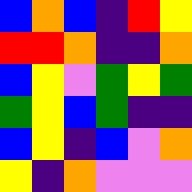[["blue", "orange", "blue", "indigo", "red", "yellow"], ["red", "red", "orange", "indigo", "indigo", "orange"], ["blue", "yellow", "violet", "green", "yellow", "green"], ["green", "yellow", "blue", "green", "indigo", "indigo"], ["blue", "yellow", "indigo", "blue", "violet", "orange"], ["yellow", "indigo", "orange", "violet", "violet", "violet"]]